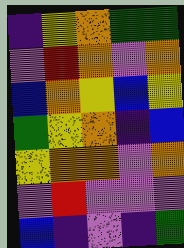[["indigo", "yellow", "orange", "green", "green"], ["violet", "red", "orange", "violet", "orange"], ["blue", "orange", "yellow", "blue", "yellow"], ["green", "yellow", "orange", "indigo", "blue"], ["yellow", "orange", "orange", "violet", "orange"], ["violet", "red", "violet", "violet", "violet"], ["blue", "indigo", "violet", "indigo", "green"]]